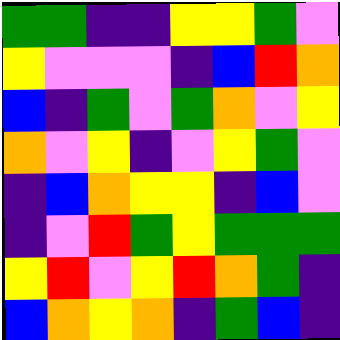[["green", "green", "indigo", "indigo", "yellow", "yellow", "green", "violet"], ["yellow", "violet", "violet", "violet", "indigo", "blue", "red", "orange"], ["blue", "indigo", "green", "violet", "green", "orange", "violet", "yellow"], ["orange", "violet", "yellow", "indigo", "violet", "yellow", "green", "violet"], ["indigo", "blue", "orange", "yellow", "yellow", "indigo", "blue", "violet"], ["indigo", "violet", "red", "green", "yellow", "green", "green", "green"], ["yellow", "red", "violet", "yellow", "red", "orange", "green", "indigo"], ["blue", "orange", "yellow", "orange", "indigo", "green", "blue", "indigo"]]